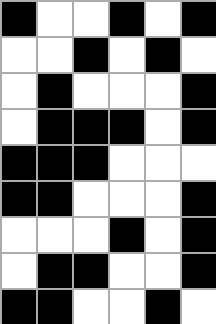[["black", "white", "white", "black", "white", "black"], ["white", "white", "black", "white", "black", "white"], ["white", "black", "white", "white", "white", "black"], ["white", "black", "black", "black", "white", "black"], ["black", "black", "black", "white", "white", "white"], ["black", "black", "white", "white", "white", "black"], ["white", "white", "white", "black", "white", "black"], ["white", "black", "black", "white", "white", "black"], ["black", "black", "white", "white", "black", "white"]]